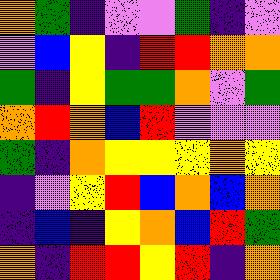[["orange", "green", "indigo", "violet", "violet", "green", "indigo", "violet"], ["violet", "blue", "yellow", "indigo", "red", "red", "orange", "orange"], ["green", "indigo", "yellow", "green", "green", "orange", "violet", "green"], ["orange", "red", "orange", "blue", "red", "violet", "violet", "violet"], ["green", "indigo", "orange", "yellow", "yellow", "yellow", "orange", "yellow"], ["indigo", "violet", "yellow", "red", "blue", "orange", "blue", "orange"], ["indigo", "blue", "indigo", "yellow", "orange", "blue", "red", "green"], ["orange", "indigo", "red", "red", "yellow", "red", "indigo", "orange"]]